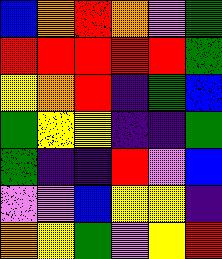[["blue", "orange", "red", "orange", "violet", "green"], ["red", "red", "red", "red", "red", "green"], ["yellow", "orange", "red", "indigo", "green", "blue"], ["green", "yellow", "yellow", "indigo", "indigo", "green"], ["green", "indigo", "indigo", "red", "violet", "blue"], ["violet", "violet", "blue", "yellow", "yellow", "indigo"], ["orange", "yellow", "green", "violet", "yellow", "red"]]